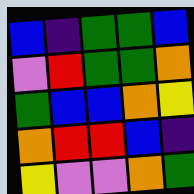[["blue", "indigo", "green", "green", "blue"], ["violet", "red", "green", "green", "orange"], ["green", "blue", "blue", "orange", "yellow"], ["orange", "red", "red", "blue", "indigo"], ["yellow", "violet", "violet", "orange", "green"]]